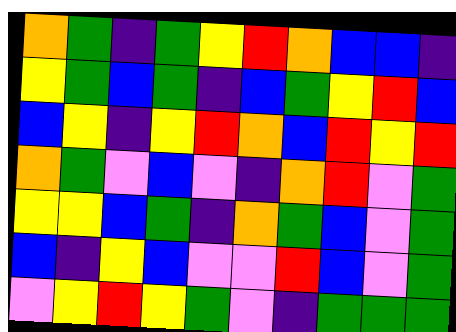[["orange", "green", "indigo", "green", "yellow", "red", "orange", "blue", "blue", "indigo"], ["yellow", "green", "blue", "green", "indigo", "blue", "green", "yellow", "red", "blue"], ["blue", "yellow", "indigo", "yellow", "red", "orange", "blue", "red", "yellow", "red"], ["orange", "green", "violet", "blue", "violet", "indigo", "orange", "red", "violet", "green"], ["yellow", "yellow", "blue", "green", "indigo", "orange", "green", "blue", "violet", "green"], ["blue", "indigo", "yellow", "blue", "violet", "violet", "red", "blue", "violet", "green"], ["violet", "yellow", "red", "yellow", "green", "violet", "indigo", "green", "green", "green"]]